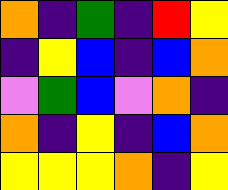[["orange", "indigo", "green", "indigo", "red", "yellow"], ["indigo", "yellow", "blue", "indigo", "blue", "orange"], ["violet", "green", "blue", "violet", "orange", "indigo"], ["orange", "indigo", "yellow", "indigo", "blue", "orange"], ["yellow", "yellow", "yellow", "orange", "indigo", "yellow"]]